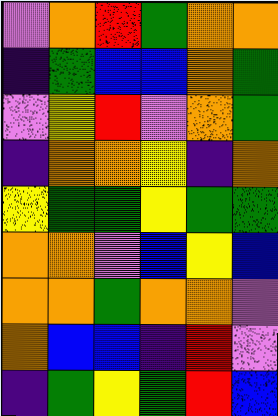[["violet", "orange", "red", "green", "orange", "orange"], ["indigo", "green", "blue", "blue", "orange", "green"], ["violet", "yellow", "red", "violet", "orange", "green"], ["indigo", "orange", "orange", "yellow", "indigo", "orange"], ["yellow", "green", "green", "yellow", "green", "green"], ["orange", "orange", "violet", "blue", "yellow", "blue"], ["orange", "orange", "green", "orange", "orange", "violet"], ["orange", "blue", "blue", "indigo", "red", "violet"], ["indigo", "green", "yellow", "green", "red", "blue"]]